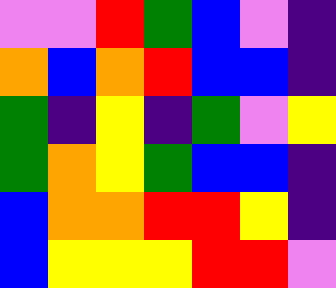[["violet", "violet", "red", "green", "blue", "violet", "indigo"], ["orange", "blue", "orange", "red", "blue", "blue", "indigo"], ["green", "indigo", "yellow", "indigo", "green", "violet", "yellow"], ["green", "orange", "yellow", "green", "blue", "blue", "indigo"], ["blue", "orange", "orange", "red", "red", "yellow", "indigo"], ["blue", "yellow", "yellow", "yellow", "red", "red", "violet"]]